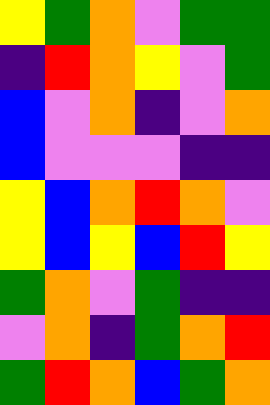[["yellow", "green", "orange", "violet", "green", "green"], ["indigo", "red", "orange", "yellow", "violet", "green"], ["blue", "violet", "orange", "indigo", "violet", "orange"], ["blue", "violet", "violet", "violet", "indigo", "indigo"], ["yellow", "blue", "orange", "red", "orange", "violet"], ["yellow", "blue", "yellow", "blue", "red", "yellow"], ["green", "orange", "violet", "green", "indigo", "indigo"], ["violet", "orange", "indigo", "green", "orange", "red"], ["green", "red", "orange", "blue", "green", "orange"]]